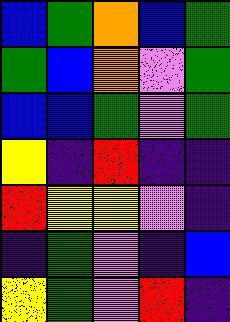[["blue", "green", "orange", "blue", "green"], ["green", "blue", "orange", "violet", "green"], ["blue", "blue", "green", "violet", "green"], ["yellow", "indigo", "red", "indigo", "indigo"], ["red", "yellow", "yellow", "violet", "indigo"], ["indigo", "green", "violet", "indigo", "blue"], ["yellow", "green", "violet", "red", "indigo"]]